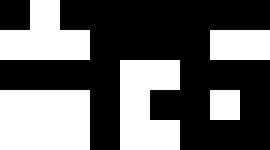[["black", "white", "black", "black", "black", "black", "black", "black", "black"], ["white", "white", "white", "black", "black", "black", "black", "white", "white"], ["black", "black", "black", "black", "white", "white", "black", "black", "black"], ["white", "white", "white", "black", "white", "black", "black", "white", "black"], ["white", "white", "white", "black", "white", "white", "black", "black", "black"]]